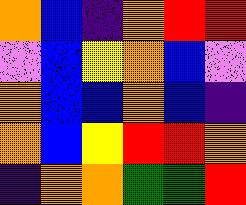[["orange", "blue", "indigo", "orange", "red", "red"], ["violet", "blue", "yellow", "orange", "blue", "violet"], ["orange", "blue", "blue", "orange", "blue", "indigo"], ["orange", "blue", "yellow", "red", "red", "orange"], ["indigo", "orange", "orange", "green", "green", "red"]]